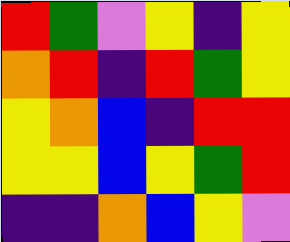[["red", "green", "violet", "yellow", "indigo", "yellow"], ["orange", "red", "indigo", "red", "green", "yellow"], ["yellow", "orange", "blue", "indigo", "red", "red"], ["yellow", "yellow", "blue", "yellow", "green", "red"], ["indigo", "indigo", "orange", "blue", "yellow", "violet"]]